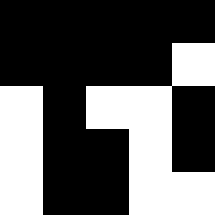[["black", "black", "black", "black", "black"], ["black", "black", "black", "black", "white"], ["white", "black", "white", "white", "black"], ["white", "black", "black", "white", "black"], ["white", "black", "black", "white", "white"]]